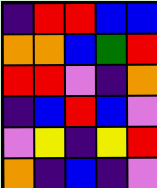[["indigo", "red", "red", "blue", "blue"], ["orange", "orange", "blue", "green", "red"], ["red", "red", "violet", "indigo", "orange"], ["indigo", "blue", "red", "blue", "violet"], ["violet", "yellow", "indigo", "yellow", "red"], ["orange", "indigo", "blue", "indigo", "violet"]]